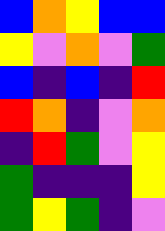[["blue", "orange", "yellow", "blue", "blue"], ["yellow", "violet", "orange", "violet", "green"], ["blue", "indigo", "blue", "indigo", "red"], ["red", "orange", "indigo", "violet", "orange"], ["indigo", "red", "green", "violet", "yellow"], ["green", "indigo", "indigo", "indigo", "yellow"], ["green", "yellow", "green", "indigo", "violet"]]